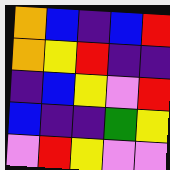[["orange", "blue", "indigo", "blue", "red"], ["orange", "yellow", "red", "indigo", "indigo"], ["indigo", "blue", "yellow", "violet", "red"], ["blue", "indigo", "indigo", "green", "yellow"], ["violet", "red", "yellow", "violet", "violet"]]